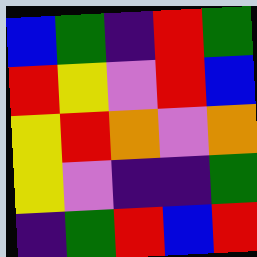[["blue", "green", "indigo", "red", "green"], ["red", "yellow", "violet", "red", "blue"], ["yellow", "red", "orange", "violet", "orange"], ["yellow", "violet", "indigo", "indigo", "green"], ["indigo", "green", "red", "blue", "red"]]